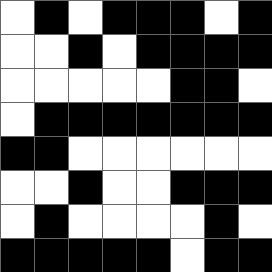[["white", "black", "white", "black", "black", "black", "white", "black"], ["white", "white", "black", "white", "black", "black", "black", "black"], ["white", "white", "white", "white", "white", "black", "black", "white"], ["white", "black", "black", "black", "black", "black", "black", "black"], ["black", "black", "white", "white", "white", "white", "white", "white"], ["white", "white", "black", "white", "white", "black", "black", "black"], ["white", "black", "white", "white", "white", "white", "black", "white"], ["black", "black", "black", "black", "black", "white", "black", "black"]]